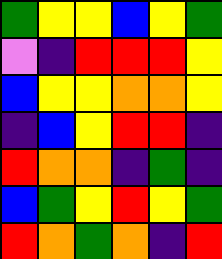[["green", "yellow", "yellow", "blue", "yellow", "green"], ["violet", "indigo", "red", "red", "red", "yellow"], ["blue", "yellow", "yellow", "orange", "orange", "yellow"], ["indigo", "blue", "yellow", "red", "red", "indigo"], ["red", "orange", "orange", "indigo", "green", "indigo"], ["blue", "green", "yellow", "red", "yellow", "green"], ["red", "orange", "green", "orange", "indigo", "red"]]